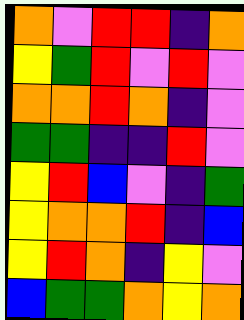[["orange", "violet", "red", "red", "indigo", "orange"], ["yellow", "green", "red", "violet", "red", "violet"], ["orange", "orange", "red", "orange", "indigo", "violet"], ["green", "green", "indigo", "indigo", "red", "violet"], ["yellow", "red", "blue", "violet", "indigo", "green"], ["yellow", "orange", "orange", "red", "indigo", "blue"], ["yellow", "red", "orange", "indigo", "yellow", "violet"], ["blue", "green", "green", "orange", "yellow", "orange"]]